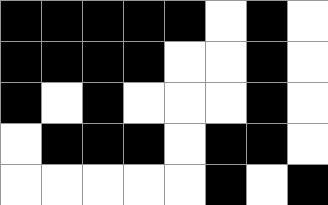[["black", "black", "black", "black", "black", "white", "black", "white"], ["black", "black", "black", "black", "white", "white", "black", "white"], ["black", "white", "black", "white", "white", "white", "black", "white"], ["white", "black", "black", "black", "white", "black", "black", "white"], ["white", "white", "white", "white", "white", "black", "white", "black"]]